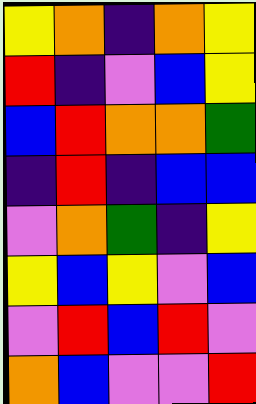[["yellow", "orange", "indigo", "orange", "yellow"], ["red", "indigo", "violet", "blue", "yellow"], ["blue", "red", "orange", "orange", "green"], ["indigo", "red", "indigo", "blue", "blue"], ["violet", "orange", "green", "indigo", "yellow"], ["yellow", "blue", "yellow", "violet", "blue"], ["violet", "red", "blue", "red", "violet"], ["orange", "blue", "violet", "violet", "red"]]